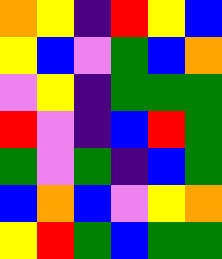[["orange", "yellow", "indigo", "red", "yellow", "blue"], ["yellow", "blue", "violet", "green", "blue", "orange"], ["violet", "yellow", "indigo", "green", "green", "green"], ["red", "violet", "indigo", "blue", "red", "green"], ["green", "violet", "green", "indigo", "blue", "green"], ["blue", "orange", "blue", "violet", "yellow", "orange"], ["yellow", "red", "green", "blue", "green", "green"]]